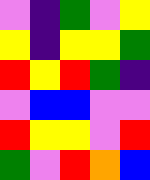[["violet", "indigo", "green", "violet", "yellow"], ["yellow", "indigo", "yellow", "yellow", "green"], ["red", "yellow", "red", "green", "indigo"], ["violet", "blue", "blue", "violet", "violet"], ["red", "yellow", "yellow", "violet", "red"], ["green", "violet", "red", "orange", "blue"]]